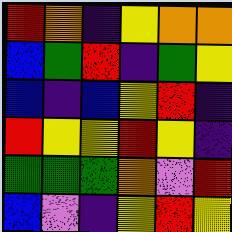[["red", "orange", "indigo", "yellow", "orange", "orange"], ["blue", "green", "red", "indigo", "green", "yellow"], ["blue", "indigo", "blue", "yellow", "red", "indigo"], ["red", "yellow", "yellow", "red", "yellow", "indigo"], ["green", "green", "green", "orange", "violet", "red"], ["blue", "violet", "indigo", "yellow", "red", "yellow"]]